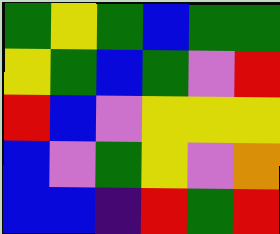[["green", "yellow", "green", "blue", "green", "green"], ["yellow", "green", "blue", "green", "violet", "red"], ["red", "blue", "violet", "yellow", "yellow", "yellow"], ["blue", "violet", "green", "yellow", "violet", "orange"], ["blue", "blue", "indigo", "red", "green", "red"]]